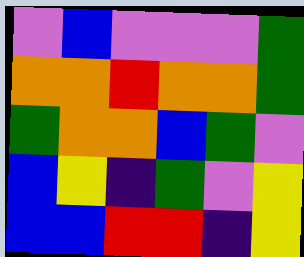[["violet", "blue", "violet", "violet", "violet", "green"], ["orange", "orange", "red", "orange", "orange", "green"], ["green", "orange", "orange", "blue", "green", "violet"], ["blue", "yellow", "indigo", "green", "violet", "yellow"], ["blue", "blue", "red", "red", "indigo", "yellow"]]